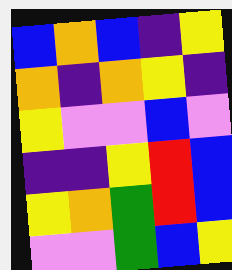[["blue", "orange", "blue", "indigo", "yellow"], ["orange", "indigo", "orange", "yellow", "indigo"], ["yellow", "violet", "violet", "blue", "violet"], ["indigo", "indigo", "yellow", "red", "blue"], ["yellow", "orange", "green", "red", "blue"], ["violet", "violet", "green", "blue", "yellow"]]